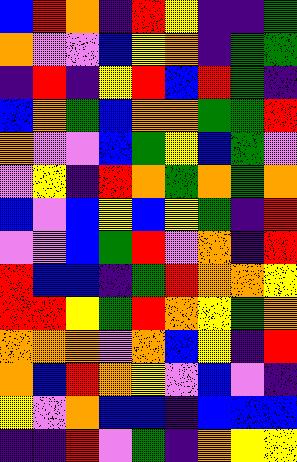[["blue", "red", "orange", "indigo", "red", "yellow", "indigo", "indigo", "green"], ["orange", "violet", "violet", "blue", "yellow", "orange", "indigo", "green", "green"], ["indigo", "red", "indigo", "yellow", "red", "blue", "red", "green", "indigo"], ["blue", "orange", "green", "blue", "orange", "orange", "green", "green", "red"], ["orange", "violet", "violet", "blue", "green", "yellow", "blue", "green", "violet"], ["violet", "yellow", "indigo", "red", "orange", "green", "orange", "green", "orange"], ["blue", "violet", "blue", "yellow", "blue", "yellow", "green", "indigo", "red"], ["violet", "violet", "blue", "green", "red", "violet", "orange", "indigo", "red"], ["red", "blue", "blue", "indigo", "green", "red", "orange", "orange", "yellow"], ["red", "red", "yellow", "green", "red", "orange", "yellow", "green", "orange"], ["orange", "orange", "orange", "violet", "orange", "blue", "yellow", "indigo", "red"], ["orange", "blue", "red", "orange", "yellow", "violet", "blue", "violet", "indigo"], ["yellow", "violet", "orange", "blue", "blue", "indigo", "blue", "blue", "blue"], ["indigo", "indigo", "red", "violet", "green", "indigo", "orange", "yellow", "yellow"]]